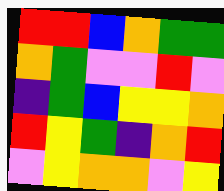[["red", "red", "blue", "orange", "green", "green"], ["orange", "green", "violet", "violet", "red", "violet"], ["indigo", "green", "blue", "yellow", "yellow", "orange"], ["red", "yellow", "green", "indigo", "orange", "red"], ["violet", "yellow", "orange", "orange", "violet", "yellow"]]